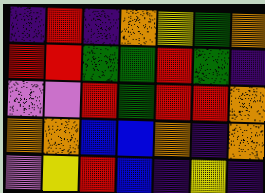[["indigo", "red", "indigo", "orange", "yellow", "green", "orange"], ["red", "red", "green", "green", "red", "green", "indigo"], ["violet", "violet", "red", "green", "red", "red", "orange"], ["orange", "orange", "blue", "blue", "orange", "indigo", "orange"], ["violet", "yellow", "red", "blue", "indigo", "yellow", "indigo"]]